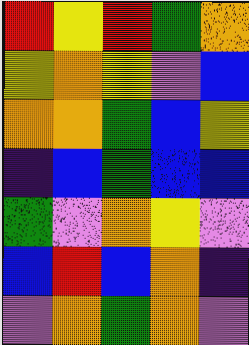[["red", "yellow", "red", "green", "orange"], ["yellow", "orange", "yellow", "violet", "blue"], ["orange", "orange", "green", "blue", "yellow"], ["indigo", "blue", "green", "blue", "blue"], ["green", "violet", "orange", "yellow", "violet"], ["blue", "red", "blue", "orange", "indigo"], ["violet", "orange", "green", "orange", "violet"]]